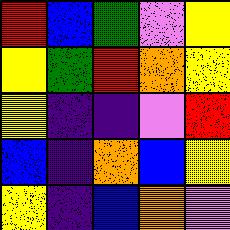[["red", "blue", "green", "violet", "yellow"], ["yellow", "green", "red", "orange", "yellow"], ["yellow", "indigo", "indigo", "violet", "red"], ["blue", "indigo", "orange", "blue", "yellow"], ["yellow", "indigo", "blue", "orange", "violet"]]